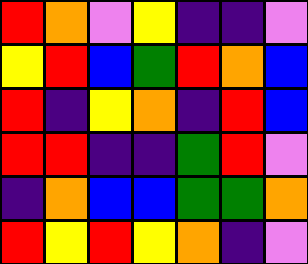[["red", "orange", "violet", "yellow", "indigo", "indigo", "violet"], ["yellow", "red", "blue", "green", "red", "orange", "blue"], ["red", "indigo", "yellow", "orange", "indigo", "red", "blue"], ["red", "red", "indigo", "indigo", "green", "red", "violet"], ["indigo", "orange", "blue", "blue", "green", "green", "orange"], ["red", "yellow", "red", "yellow", "orange", "indigo", "violet"]]